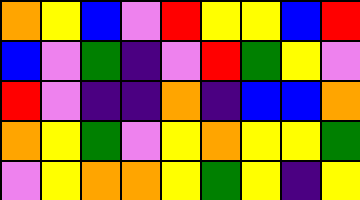[["orange", "yellow", "blue", "violet", "red", "yellow", "yellow", "blue", "red"], ["blue", "violet", "green", "indigo", "violet", "red", "green", "yellow", "violet"], ["red", "violet", "indigo", "indigo", "orange", "indigo", "blue", "blue", "orange"], ["orange", "yellow", "green", "violet", "yellow", "orange", "yellow", "yellow", "green"], ["violet", "yellow", "orange", "orange", "yellow", "green", "yellow", "indigo", "yellow"]]